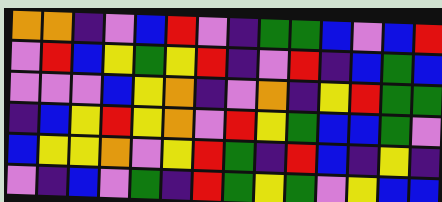[["orange", "orange", "indigo", "violet", "blue", "red", "violet", "indigo", "green", "green", "blue", "violet", "blue", "red"], ["violet", "red", "blue", "yellow", "green", "yellow", "red", "indigo", "violet", "red", "indigo", "blue", "green", "blue"], ["violet", "violet", "violet", "blue", "yellow", "orange", "indigo", "violet", "orange", "indigo", "yellow", "red", "green", "green"], ["indigo", "blue", "yellow", "red", "yellow", "orange", "violet", "red", "yellow", "green", "blue", "blue", "green", "violet"], ["blue", "yellow", "yellow", "orange", "violet", "yellow", "red", "green", "indigo", "red", "blue", "indigo", "yellow", "indigo"], ["violet", "indigo", "blue", "violet", "green", "indigo", "red", "green", "yellow", "green", "violet", "yellow", "blue", "blue"]]